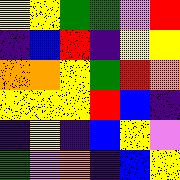[["yellow", "yellow", "green", "green", "violet", "red"], ["indigo", "blue", "red", "indigo", "yellow", "yellow"], ["orange", "orange", "yellow", "green", "red", "orange"], ["yellow", "yellow", "yellow", "red", "blue", "indigo"], ["indigo", "yellow", "indigo", "blue", "yellow", "violet"], ["green", "violet", "orange", "indigo", "blue", "yellow"]]